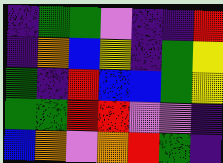[["indigo", "green", "green", "violet", "indigo", "indigo", "red"], ["indigo", "orange", "blue", "yellow", "indigo", "green", "yellow"], ["green", "indigo", "red", "blue", "blue", "green", "yellow"], ["green", "green", "red", "red", "violet", "violet", "indigo"], ["blue", "orange", "violet", "orange", "red", "green", "indigo"]]